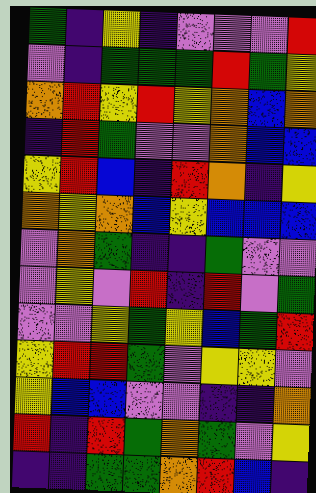[["green", "indigo", "yellow", "indigo", "violet", "violet", "violet", "red"], ["violet", "indigo", "green", "green", "green", "red", "green", "yellow"], ["orange", "red", "yellow", "red", "yellow", "orange", "blue", "orange"], ["indigo", "red", "green", "violet", "violet", "orange", "blue", "blue"], ["yellow", "red", "blue", "indigo", "red", "orange", "indigo", "yellow"], ["orange", "yellow", "orange", "blue", "yellow", "blue", "blue", "blue"], ["violet", "orange", "green", "indigo", "indigo", "green", "violet", "violet"], ["violet", "yellow", "violet", "red", "indigo", "red", "violet", "green"], ["violet", "violet", "yellow", "green", "yellow", "blue", "green", "red"], ["yellow", "red", "red", "green", "violet", "yellow", "yellow", "violet"], ["yellow", "blue", "blue", "violet", "violet", "indigo", "indigo", "orange"], ["red", "indigo", "red", "green", "orange", "green", "violet", "yellow"], ["indigo", "indigo", "green", "green", "orange", "red", "blue", "indigo"]]